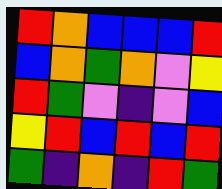[["red", "orange", "blue", "blue", "blue", "red"], ["blue", "orange", "green", "orange", "violet", "yellow"], ["red", "green", "violet", "indigo", "violet", "blue"], ["yellow", "red", "blue", "red", "blue", "red"], ["green", "indigo", "orange", "indigo", "red", "green"]]